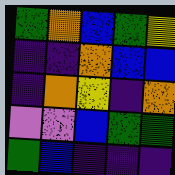[["green", "orange", "blue", "green", "yellow"], ["indigo", "indigo", "orange", "blue", "blue"], ["indigo", "orange", "yellow", "indigo", "orange"], ["violet", "violet", "blue", "green", "green"], ["green", "blue", "indigo", "indigo", "indigo"]]